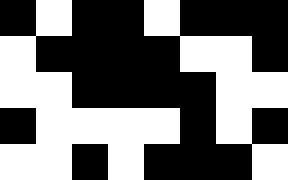[["black", "white", "black", "black", "white", "black", "black", "black"], ["white", "black", "black", "black", "black", "white", "white", "black"], ["white", "white", "black", "black", "black", "black", "white", "white"], ["black", "white", "white", "white", "white", "black", "white", "black"], ["white", "white", "black", "white", "black", "black", "black", "white"]]